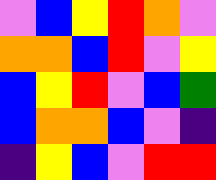[["violet", "blue", "yellow", "red", "orange", "violet"], ["orange", "orange", "blue", "red", "violet", "yellow"], ["blue", "yellow", "red", "violet", "blue", "green"], ["blue", "orange", "orange", "blue", "violet", "indigo"], ["indigo", "yellow", "blue", "violet", "red", "red"]]